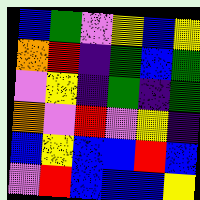[["blue", "green", "violet", "yellow", "blue", "yellow"], ["orange", "red", "indigo", "green", "blue", "green"], ["violet", "yellow", "indigo", "green", "indigo", "green"], ["orange", "violet", "red", "violet", "yellow", "indigo"], ["blue", "yellow", "blue", "blue", "red", "blue"], ["violet", "red", "blue", "blue", "blue", "yellow"]]